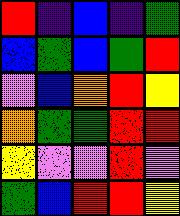[["red", "indigo", "blue", "indigo", "green"], ["blue", "green", "blue", "green", "red"], ["violet", "blue", "orange", "red", "yellow"], ["orange", "green", "green", "red", "red"], ["yellow", "violet", "violet", "red", "violet"], ["green", "blue", "red", "red", "yellow"]]